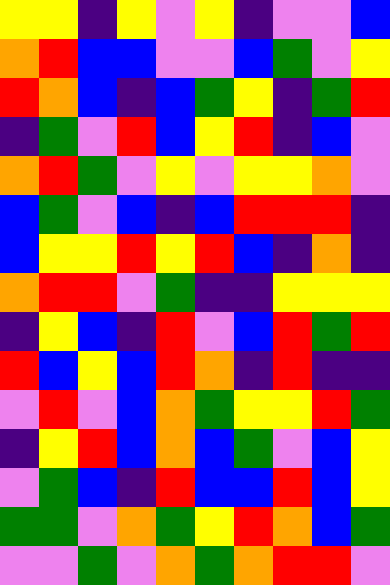[["yellow", "yellow", "indigo", "yellow", "violet", "yellow", "indigo", "violet", "violet", "blue"], ["orange", "red", "blue", "blue", "violet", "violet", "blue", "green", "violet", "yellow"], ["red", "orange", "blue", "indigo", "blue", "green", "yellow", "indigo", "green", "red"], ["indigo", "green", "violet", "red", "blue", "yellow", "red", "indigo", "blue", "violet"], ["orange", "red", "green", "violet", "yellow", "violet", "yellow", "yellow", "orange", "violet"], ["blue", "green", "violet", "blue", "indigo", "blue", "red", "red", "red", "indigo"], ["blue", "yellow", "yellow", "red", "yellow", "red", "blue", "indigo", "orange", "indigo"], ["orange", "red", "red", "violet", "green", "indigo", "indigo", "yellow", "yellow", "yellow"], ["indigo", "yellow", "blue", "indigo", "red", "violet", "blue", "red", "green", "red"], ["red", "blue", "yellow", "blue", "red", "orange", "indigo", "red", "indigo", "indigo"], ["violet", "red", "violet", "blue", "orange", "green", "yellow", "yellow", "red", "green"], ["indigo", "yellow", "red", "blue", "orange", "blue", "green", "violet", "blue", "yellow"], ["violet", "green", "blue", "indigo", "red", "blue", "blue", "red", "blue", "yellow"], ["green", "green", "violet", "orange", "green", "yellow", "red", "orange", "blue", "green"], ["violet", "violet", "green", "violet", "orange", "green", "orange", "red", "red", "violet"]]